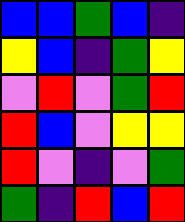[["blue", "blue", "green", "blue", "indigo"], ["yellow", "blue", "indigo", "green", "yellow"], ["violet", "red", "violet", "green", "red"], ["red", "blue", "violet", "yellow", "yellow"], ["red", "violet", "indigo", "violet", "green"], ["green", "indigo", "red", "blue", "red"]]